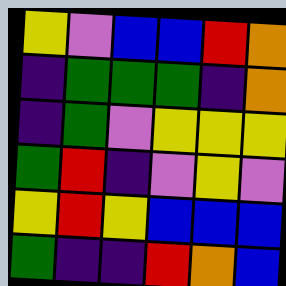[["yellow", "violet", "blue", "blue", "red", "orange"], ["indigo", "green", "green", "green", "indigo", "orange"], ["indigo", "green", "violet", "yellow", "yellow", "yellow"], ["green", "red", "indigo", "violet", "yellow", "violet"], ["yellow", "red", "yellow", "blue", "blue", "blue"], ["green", "indigo", "indigo", "red", "orange", "blue"]]